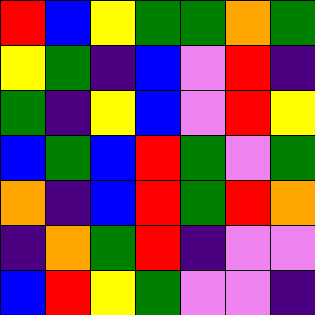[["red", "blue", "yellow", "green", "green", "orange", "green"], ["yellow", "green", "indigo", "blue", "violet", "red", "indigo"], ["green", "indigo", "yellow", "blue", "violet", "red", "yellow"], ["blue", "green", "blue", "red", "green", "violet", "green"], ["orange", "indigo", "blue", "red", "green", "red", "orange"], ["indigo", "orange", "green", "red", "indigo", "violet", "violet"], ["blue", "red", "yellow", "green", "violet", "violet", "indigo"]]